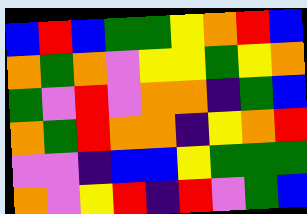[["blue", "red", "blue", "green", "green", "yellow", "orange", "red", "blue"], ["orange", "green", "orange", "violet", "yellow", "yellow", "green", "yellow", "orange"], ["green", "violet", "red", "violet", "orange", "orange", "indigo", "green", "blue"], ["orange", "green", "red", "orange", "orange", "indigo", "yellow", "orange", "red"], ["violet", "violet", "indigo", "blue", "blue", "yellow", "green", "green", "green"], ["orange", "violet", "yellow", "red", "indigo", "red", "violet", "green", "blue"]]